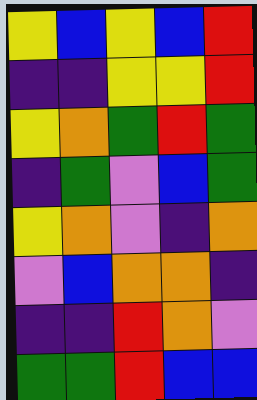[["yellow", "blue", "yellow", "blue", "red"], ["indigo", "indigo", "yellow", "yellow", "red"], ["yellow", "orange", "green", "red", "green"], ["indigo", "green", "violet", "blue", "green"], ["yellow", "orange", "violet", "indigo", "orange"], ["violet", "blue", "orange", "orange", "indigo"], ["indigo", "indigo", "red", "orange", "violet"], ["green", "green", "red", "blue", "blue"]]